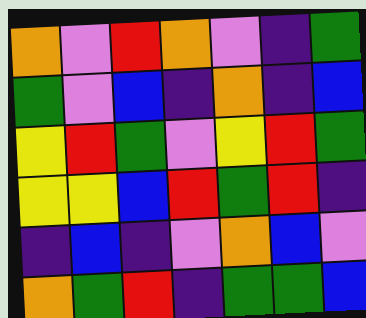[["orange", "violet", "red", "orange", "violet", "indigo", "green"], ["green", "violet", "blue", "indigo", "orange", "indigo", "blue"], ["yellow", "red", "green", "violet", "yellow", "red", "green"], ["yellow", "yellow", "blue", "red", "green", "red", "indigo"], ["indigo", "blue", "indigo", "violet", "orange", "blue", "violet"], ["orange", "green", "red", "indigo", "green", "green", "blue"]]